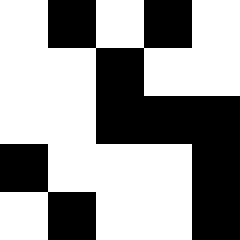[["white", "black", "white", "black", "white"], ["white", "white", "black", "white", "white"], ["white", "white", "black", "black", "black"], ["black", "white", "white", "white", "black"], ["white", "black", "white", "white", "black"]]